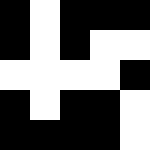[["black", "white", "black", "black", "black"], ["black", "white", "black", "white", "white"], ["white", "white", "white", "white", "black"], ["black", "white", "black", "black", "white"], ["black", "black", "black", "black", "white"]]